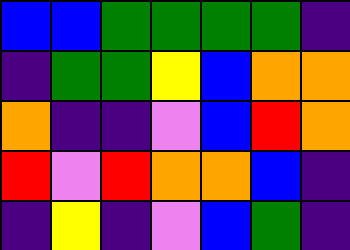[["blue", "blue", "green", "green", "green", "green", "indigo"], ["indigo", "green", "green", "yellow", "blue", "orange", "orange"], ["orange", "indigo", "indigo", "violet", "blue", "red", "orange"], ["red", "violet", "red", "orange", "orange", "blue", "indigo"], ["indigo", "yellow", "indigo", "violet", "blue", "green", "indigo"]]